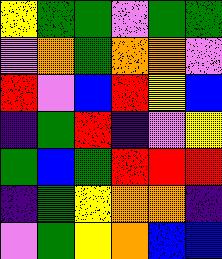[["yellow", "green", "green", "violet", "green", "green"], ["violet", "orange", "green", "orange", "orange", "violet"], ["red", "violet", "blue", "red", "yellow", "blue"], ["indigo", "green", "red", "indigo", "violet", "yellow"], ["green", "blue", "green", "red", "red", "red"], ["indigo", "green", "yellow", "orange", "orange", "indigo"], ["violet", "green", "yellow", "orange", "blue", "blue"]]